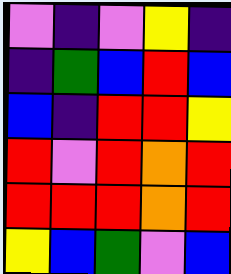[["violet", "indigo", "violet", "yellow", "indigo"], ["indigo", "green", "blue", "red", "blue"], ["blue", "indigo", "red", "red", "yellow"], ["red", "violet", "red", "orange", "red"], ["red", "red", "red", "orange", "red"], ["yellow", "blue", "green", "violet", "blue"]]